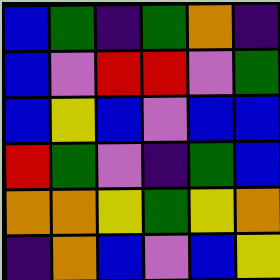[["blue", "green", "indigo", "green", "orange", "indigo"], ["blue", "violet", "red", "red", "violet", "green"], ["blue", "yellow", "blue", "violet", "blue", "blue"], ["red", "green", "violet", "indigo", "green", "blue"], ["orange", "orange", "yellow", "green", "yellow", "orange"], ["indigo", "orange", "blue", "violet", "blue", "yellow"]]